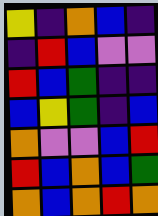[["yellow", "indigo", "orange", "blue", "indigo"], ["indigo", "red", "blue", "violet", "violet"], ["red", "blue", "green", "indigo", "indigo"], ["blue", "yellow", "green", "indigo", "blue"], ["orange", "violet", "violet", "blue", "red"], ["red", "blue", "orange", "blue", "green"], ["orange", "blue", "orange", "red", "orange"]]